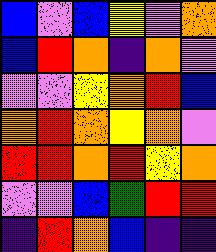[["blue", "violet", "blue", "yellow", "violet", "orange"], ["blue", "red", "orange", "indigo", "orange", "violet"], ["violet", "violet", "yellow", "orange", "red", "blue"], ["orange", "red", "orange", "yellow", "orange", "violet"], ["red", "red", "orange", "red", "yellow", "orange"], ["violet", "violet", "blue", "green", "red", "red"], ["indigo", "red", "orange", "blue", "indigo", "indigo"]]